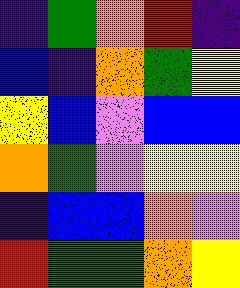[["indigo", "green", "orange", "red", "indigo"], ["blue", "indigo", "orange", "green", "yellow"], ["yellow", "blue", "violet", "blue", "blue"], ["orange", "green", "violet", "yellow", "yellow"], ["indigo", "blue", "blue", "orange", "violet"], ["red", "green", "green", "orange", "yellow"]]